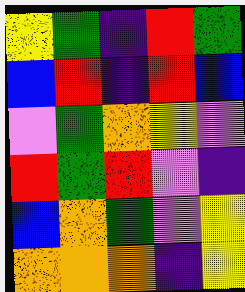[["yellow", "green", "indigo", "red", "green"], ["blue", "red", "indigo", "red", "blue"], ["violet", "green", "orange", "yellow", "violet"], ["red", "green", "red", "violet", "indigo"], ["blue", "orange", "green", "violet", "yellow"], ["orange", "orange", "orange", "indigo", "yellow"]]